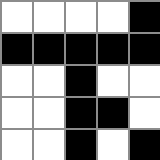[["white", "white", "white", "white", "black"], ["black", "black", "black", "black", "black"], ["white", "white", "black", "white", "white"], ["white", "white", "black", "black", "white"], ["white", "white", "black", "white", "black"]]